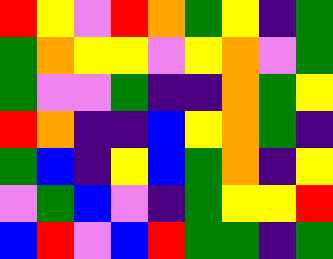[["red", "yellow", "violet", "red", "orange", "green", "yellow", "indigo", "green"], ["green", "orange", "yellow", "yellow", "violet", "yellow", "orange", "violet", "green"], ["green", "violet", "violet", "green", "indigo", "indigo", "orange", "green", "yellow"], ["red", "orange", "indigo", "indigo", "blue", "yellow", "orange", "green", "indigo"], ["green", "blue", "indigo", "yellow", "blue", "green", "orange", "indigo", "yellow"], ["violet", "green", "blue", "violet", "indigo", "green", "yellow", "yellow", "red"], ["blue", "red", "violet", "blue", "red", "green", "green", "indigo", "green"]]